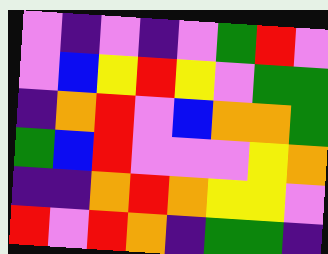[["violet", "indigo", "violet", "indigo", "violet", "green", "red", "violet"], ["violet", "blue", "yellow", "red", "yellow", "violet", "green", "green"], ["indigo", "orange", "red", "violet", "blue", "orange", "orange", "green"], ["green", "blue", "red", "violet", "violet", "violet", "yellow", "orange"], ["indigo", "indigo", "orange", "red", "orange", "yellow", "yellow", "violet"], ["red", "violet", "red", "orange", "indigo", "green", "green", "indigo"]]